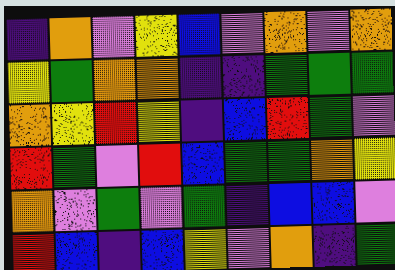[["indigo", "orange", "violet", "yellow", "blue", "violet", "orange", "violet", "orange"], ["yellow", "green", "orange", "orange", "indigo", "indigo", "green", "green", "green"], ["orange", "yellow", "red", "yellow", "indigo", "blue", "red", "green", "violet"], ["red", "green", "violet", "red", "blue", "green", "green", "orange", "yellow"], ["orange", "violet", "green", "violet", "green", "indigo", "blue", "blue", "violet"], ["red", "blue", "indigo", "blue", "yellow", "violet", "orange", "indigo", "green"]]